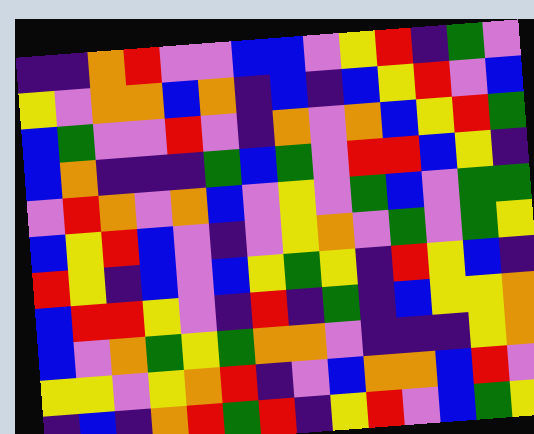[["indigo", "indigo", "orange", "red", "violet", "violet", "blue", "blue", "violet", "yellow", "red", "indigo", "green", "violet"], ["yellow", "violet", "orange", "orange", "blue", "orange", "indigo", "blue", "indigo", "blue", "yellow", "red", "violet", "blue"], ["blue", "green", "violet", "violet", "red", "violet", "indigo", "orange", "violet", "orange", "blue", "yellow", "red", "green"], ["blue", "orange", "indigo", "indigo", "indigo", "green", "blue", "green", "violet", "red", "red", "blue", "yellow", "indigo"], ["violet", "red", "orange", "violet", "orange", "blue", "violet", "yellow", "violet", "green", "blue", "violet", "green", "green"], ["blue", "yellow", "red", "blue", "violet", "indigo", "violet", "yellow", "orange", "violet", "green", "violet", "green", "yellow"], ["red", "yellow", "indigo", "blue", "violet", "blue", "yellow", "green", "yellow", "indigo", "red", "yellow", "blue", "indigo"], ["blue", "red", "red", "yellow", "violet", "indigo", "red", "indigo", "green", "indigo", "blue", "yellow", "yellow", "orange"], ["blue", "violet", "orange", "green", "yellow", "green", "orange", "orange", "violet", "indigo", "indigo", "indigo", "yellow", "orange"], ["yellow", "yellow", "violet", "yellow", "orange", "red", "indigo", "violet", "blue", "orange", "orange", "blue", "red", "violet"], ["indigo", "blue", "indigo", "orange", "red", "green", "red", "indigo", "yellow", "red", "violet", "blue", "green", "yellow"]]